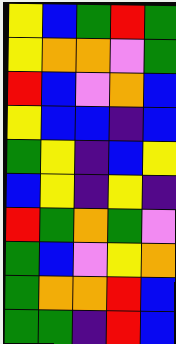[["yellow", "blue", "green", "red", "green"], ["yellow", "orange", "orange", "violet", "green"], ["red", "blue", "violet", "orange", "blue"], ["yellow", "blue", "blue", "indigo", "blue"], ["green", "yellow", "indigo", "blue", "yellow"], ["blue", "yellow", "indigo", "yellow", "indigo"], ["red", "green", "orange", "green", "violet"], ["green", "blue", "violet", "yellow", "orange"], ["green", "orange", "orange", "red", "blue"], ["green", "green", "indigo", "red", "blue"]]